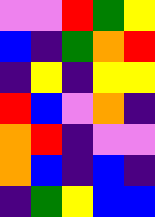[["violet", "violet", "red", "green", "yellow"], ["blue", "indigo", "green", "orange", "red"], ["indigo", "yellow", "indigo", "yellow", "yellow"], ["red", "blue", "violet", "orange", "indigo"], ["orange", "red", "indigo", "violet", "violet"], ["orange", "blue", "indigo", "blue", "indigo"], ["indigo", "green", "yellow", "blue", "blue"]]